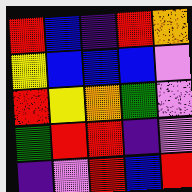[["red", "blue", "indigo", "red", "orange"], ["yellow", "blue", "blue", "blue", "violet"], ["red", "yellow", "orange", "green", "violet"], ["green", "red", "red", "indigo", "violet"], ["indigo", "violet", "red", "blue", "red"]]